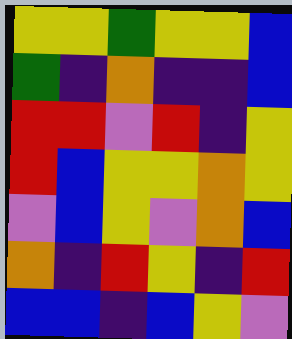[["yellow", "yellow", "green", "yellow", "yellow", "blue"], ["green", "indigo", "orange", "indigo", "indigo", "blue"], ["red", "red", "violet", "red", "indigo", "yellow"], ["red", "blue", "yellow", "yellow", "orange", "yellow"], ["violet", "blue", "yellow", "violet", "orange", "blue"], ["orange", "indigo", "red", "yellow", "indigo", "red"], ["blue", "blue", "indigo", "blue", "yellow", "violet"]]